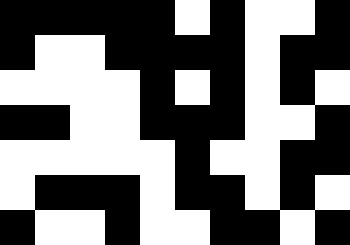[["black", "black", "black", "black", "black", "white", "black", "white", "white", "black"], ["black", "white", "white", "black", "black", "black", "black", "white", "black", "black"], ["white", "white", "white", "white", "black", "white", "black", "white", "black", "white"], ["black", "black", "white", "white", "black", "black", "black", "white", "white", "black"], ["white", "white", "white", "white", "white", "black", "white", "white", "black", "black"], ["white", "black", "black", "black", "white", "black", "black", "white", "black", "white"], ["black", "white", "white", "black", "white", "white", "black", "black", "white", "black"]]